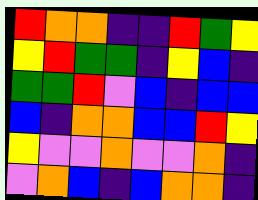[["red", "orange", "orange", "indigo", "indigo", "red", "green", "yellow"], ["yellow", "red", "green", "green", "indigo", "yellow", "blue", "indigo"], ["green", "green", "red", "violet", "blue", "indigo", "blue", "blue"], ["blue", "indigo", "orange", "orange", "blue", "blue", "red", "yellow"], ["yellow", "violet", "violet", "orange", "violet", "violet", "orange", "indigo"], ["violet", "orange", "blue", "indigo", "blue", "orange", "orange", "indigo"]]